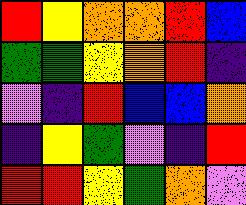[["red", "yellow", "orange", "orange", "red", "blue"], ["green", "green", "yellow", "orange", "red", "indigo"], ["violet", "indigo", "red", "blue", "blue", "orange"], ["indigo", "yellow", "green", "violet", "indigo", "red"], ["red", "red", "yellow", "green", "orange", "violet"]]